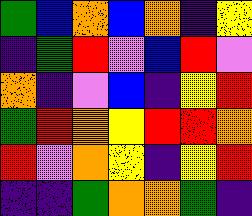[["green", "blue", "orange", "blue", "orange", "indigo", "yellow"], ["indigo", "green", "red", "violet", "blue", "red", "violet"], ["orange", "indigo", "violet", "blue", "indigo", "yellow", "red"], ["green", "red", "orange", "yellow", "red", "red", "orange"], ["red", "violet", "orange", "yellow", "indigo", "yellow", "red"], ["indigo", "indigo", "green", "orange", "orange", "green", "indigo"]]